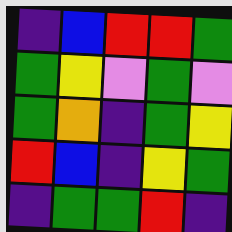[["indigo", "blue", "red", "red", "green"], ["green", "yellow", "violet", "green", "violet"], ["green", "orange", "indigo", "green", "yellow"], ["red", "blue", "indigo", "yellow", "green"], ["indigo", "green", "green", "red", "indigo"]]